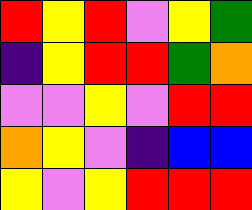[["red", "yellow", "red", "violet", "yellow", "green"], ["indigo", "yellow", "red", "red", "green", "orange"], ["violet", "violet", "yellow", "violet", "red", "red"], ["orange", "yellow", "violet", "indigo", "blue", "blue"], ["yellow", "violet", "yellow", "red", "red", "red"]]